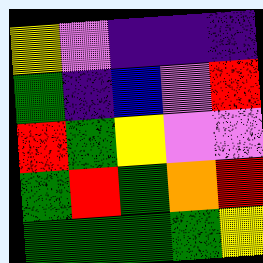[["yellow", "violet", "indigo", "indigo", "indigo"], ["green", "indigo", "blue", "violet", "red"], ["red", "green", "yellow", "violet", "violet"], ["green", "red", "green", "orange", "red"], ["green", "green", "green", "green", "yellow"]]